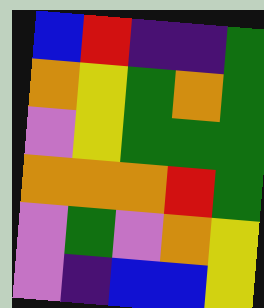[["blue", "red", "indigo", "indigo", "green"], ["orange", "yellow", "green", "orange", "green"], ["violet", "yellow", "green", "green", "green"], ["orange", "orange", "orange", "red", "green"], ["violet", "green", "violet", "orange", "yellow"], ["violet", "indigo", "blue", "blue", "yellow"]]